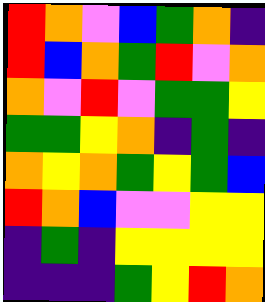[["red", "orange", "violet", "blue", "green", "orange", "indigo"], ["red", "blue", "orange", "green", "red", "violet", "orange"], ["orange", "violet", "red", "violet", "green", "green", "yellow"], ["green", "green", "yellow", "orange", "indigo", "green", "indigo"], ["orange", "yellow", "orange", "green", "yellow", "green", "blue"], ["red", "orange", "blue", "violet", "violet", "yellow", "yellow"], ["indigo", "green", "indigo", "yellow", "yellow", "yellow", "yellow"], ["indigo", "indigo", "indigo", "green", "yellow", "red", "orange"]]